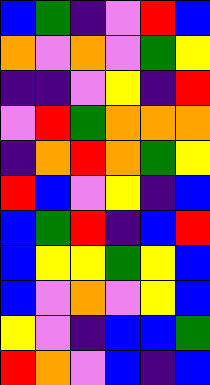[["blue", "green", "indigo", "violet", "red", "blue"], ["orange", "violet", "orange", "violet", "green", "yellow"], ["indigo", "indigo", "violet", "yellow", "indigo", "red"], ["violet", "red", "green", "orange", "orange", "orange"], ["indigo", "orange", "red", "orange", "green", "yellow"], ["red", "blue", "violet", "yellow", "indigo", "blue"], ["blue", "green", "red", "indigo", "blue", "red"], ["blue", "yellow", "yellow", "green", "yellow", "blue"], ["blue", "violet", "orange", "violet", "yellow", "blue"], ["yellow", "violet", "indigo", "blue", "blue", "green"], ["red", "orange", "violet", "blue", "indigo", "blue"]]